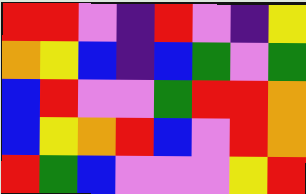[["red", "red", "violet", "indigo", "red", "violet", "indigo", "yellow"], ["orange", "yellow", "blue", "indigo", "blue", "green", "violet", "green"], ["blue", "red", "violet", "violet", "green", "red", "red", "orange"], ["blue", "yellow", "orange", "red", "blue", "violet", "red", "orange"], ["red", "green", "blue", "violet", "violet", "violet", "yellow", "red"]]